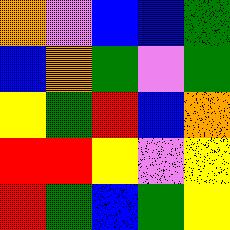[["orange", "violet", "blue", "blue", "green"], ["blue", "orange", "green", "violet", "green"], ["yellow", "green", "red", "blue", "orange"], ["red", "red", "yellow", "violet", "yellow"], ["red", "green", "blue", "green", "yellow"]]